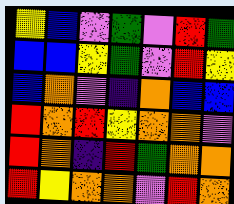[["yellow", "blue", "violet", "green", "violet", "red", "green"], ["blue", "blue", "yellow", "green", "violet", "red", "yellow"], ["blue", "orange", "violet", "indigo", "orange", "blue", "blue"], ["red", "orange", "red", "yellow", "orange", "orange", "violet"], ["red", "orange", "indigo", "red", "green", "orange", "orange"], ["red", "yellow", "orange", "orange", "violet", "red", "orange"]]